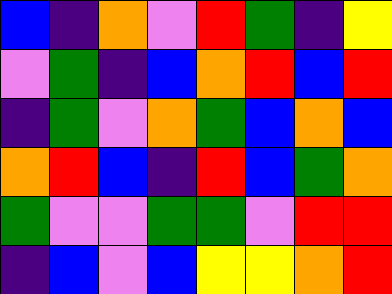[["blue", "indigo", "orange", "violet", "red", "green", "indigo", "yellow"], ["violet", "green", "indigo", "blue", "orange", "red", "blue", "red"], ["indigo", "green", "violet", "orange", "green", "blue", "orange", "blue"], ["orange", "red", "blue", "indigo", "red", "blue", "green", "orange"], ["green", "violet", "violet", "green", "green", "violet", "red", "red"], ["indigo", "blue", "violet", "blue", "yellow", "yellow", "orange", "red"]]